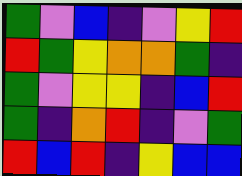[["green", "violet", "blue", "indigo", "violet", "yellow", "red"], ["red", "green", "yellow", "orange", "orange", "green", "indigo"], ["green", "violet", "yellow", "yellow", "indigo", "blue", "red"], ["green", "indigo", "orange", "red", "indigo", "violet", "green"], ["red", "blue", "red", "indigo", "yellow", "blue", "blue"]]